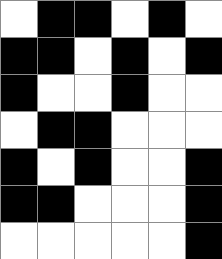[["white", "black", "black", "white", "black", "white"], ["black", "black", "white", "black", "white", "black"], ["black", "white", "white", "black", "white", "white"], ["white", "black", "black", "white", "white", "white"], ["black", "white", "black", "white", "white", "black"], ["black", "black", "white", "white", "white", "black"], ["white", "white", "white", "white", "white", "black"]]